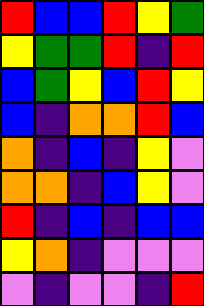[["red", "blue", "blue", "red", "yellow", "green"], ["yellow", "green", "green", "red", "indigo", "red"], ["blue", "green", "yellow", "blue", "red", "yellow"], ["blue", "indigo", "orange", "orange", "red", "blue"], ["orange", "indigo", "blue", "indigo", "yellow", "violet"], ["orange", "orange", "indigo", "blue", "yellow", "violet"], ["red", "indigo", "blue", "indigo", "blue", "blue"], ["yellow", "orange", "indigo", "violet", "violet", "violet"], ["violet", "indigo", "violet", "violet", "indigo", "red"]]